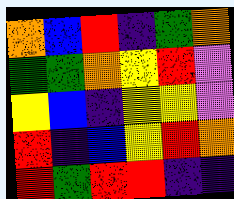[["orange", "blue", "red", "indigo", "green", "orange"], ["green", "green", "orange", "yellow", "red", "violet"], ["yellow", "blue", "indigo", "yellow", "yellow", "violet"], ["red", "indigo", "blue", "yellow", "red", "orange"], ["red", "green", "red", "red", "indigo", "indigo"]]